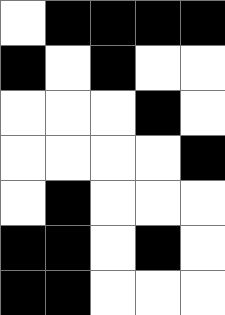[["white", "black", "black", "black", "black"], ["black", "white", "black", "white", "white"], ["white", "white", "white", "black", "white"], ["white", "white", "white", "white", "black"], ["white", "black", "white", "white", "white"], ["black", "black", "white", "black", "white"], ["black", "black", "white", "white", "white"]]